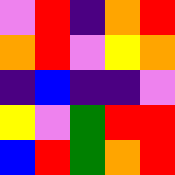[["violet", "red", "indigo", "orange", "red"], ["orange", "red", "violet", "yellow", "orange"], ["indigo", "blue", "indigo", "indigo", "violet"], ["yellow", "violet", "green", "red", "red"], ["blue", "red", "green", "orange", "red"]]